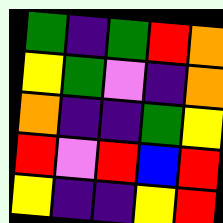[["green", "indigo", "green", "red", "orange"], ["yellow", "green", "violet", "indigo", "orange"], ["orange", "indigo", "indigo", "green", "yellow"], ["red", "violet", "red", "blue", "red"], ["yellow", "indigo", "indigo", "yellow", "red"]]